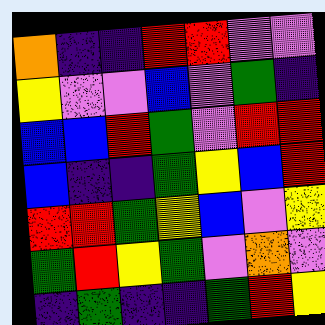[["orange", "indigo", "indigo", "red", "red", "violet", "violet"], ["yellow", "violet", "violet", "blue", "violet", "green", "indigo"], ["blue", "blue", "red", "green", "violet", "red", "red"], ["blue", "indigo", "indigo", "green", "yellow", "blue", "red"], ["red", "red", "green", "yellow", "blue", "violet", "yellow"], ["green", "red", "yellow", "green", "violet", "orange", "violet"], ["indigo", "green", "indigo", "indigo", "green", "red", "yellow"]]